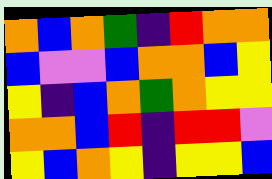[["orange", "blue", "orange", "green", "indigo", "red", "orange", "orange"], ["blue", "violet", "violet", "blue", "orange", "orange", "blue", "yellow"], ["yellow", "indigo", "blue", "orange", "green", "orange", "yellow", "yellow"], ["orange", "orange", "blue", "red", "indigo", "red", "red", "violet"], ["yellow", "blue", "orange", "yellow", "indigo", "yellow", "yellow", "blue"]]